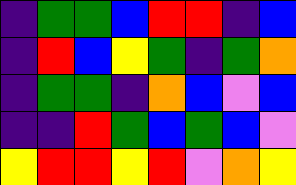[["indigo", "green", "green", "blue", "red", "red", "indigo", "blue"], ["indigo", "red", "blue", "yellow", "green", "indigo", "green", "orange"], ["indigo", "green", "green", "indigo", "orange", "blue", "violet", "blue"], ["indigo", "indigo", "red", "green", "blue", "green", "blue", "violet"], ["yellow", "red", "red", "yellow", "red", "violet", "orange", "yellow"]]